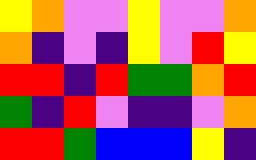[["yellow", "orange", "violet", "violet", "yellow", "violet", "violet", "orange"], ["orange", "indigo", "violet", "indigo", "yellow", "violet", "red", "yellow"], ["red", "red", "indigo", "red", "green", "green", "orange", "red"], ["green", "indigo", "red", "violet", "indigo", "indigo", "violet", "orange"], ["red", "red", "green", "blue", "blue", "blue", "yellow", "indigo"]]